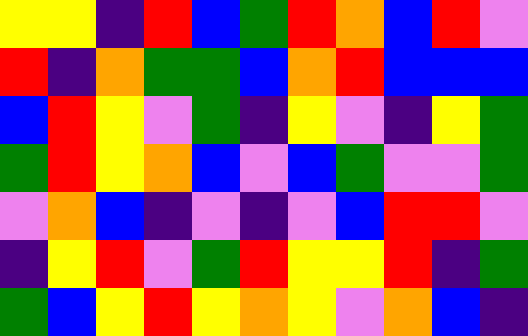[["yellow", "yellow", "indigo", "red", "blue", "green", "red", "orange", "blue", "red", "violet"], ["red", "indigo", "orange", "green", "green", "blue", "orange", "red", "blue", "blue", "blue"], ["blue", "red", "yellow", "violet", "green", "indigo", "yellow", "violet", "indigo", "yellow", "green"], ["green", "red", "yellow", "orange", "blue", "violet", "blue", "green", "violet", "violet", "green"], ["violet", "orange", "blue", "indigo", "violet", "indigo", "violet", "blue", "red", "red", "violet"], ["indigo", "yellow", "red", "violet", "green", "red", "yellow", "yellow", "red", "indigo", "green"], ["green", "blue", "yellow", "red", "yellow", "orange", "yellow", "violet", "orange", "blue", "indigo"]]